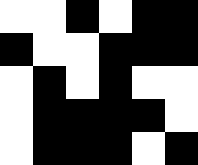[["white", "white", "black", "white", "black", "black"], ["black", "white", "white", "black", "black", "black"], ["white", "black", "white", "black", "white", "white"], ["white", "black", "black", "black", "black", "white"], ["white", "black", "black", "black", "white", "black"]]